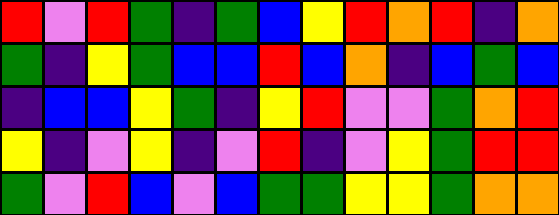[["red", "violet", "red", "green", "indigo", "green", "blue", "yellow", "red", "orange", "red", "indigo", "orange"], ["green", "indigo", "yellow", "green", "blue", "blue", "red", "blue", "orange", "indigo", "blue", "green", "blue"], ["indigo", "blue", "blue", "yellow", "green", "indigo", "yellow", "red", "violet", "violet", "green", "orange", "red"], ["yellow", "indigo", "violet", "yellow", "indigo", "violet", "red", "indigo", "violet", "yellow", "green", "red", "red"], ["green", "violet", "red", "blue", "violet", "blue", "green", "green", "yellow", "yellow", "green", "orange", "orange"]]